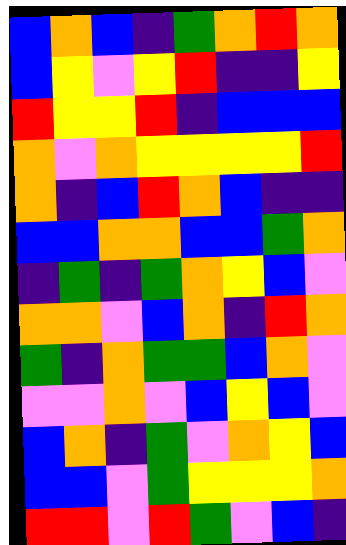[["blue", "orange", "blue", "indigo", "green", "orange", "red", "orange"], ["blue", "yellow", "violet", "yellow", "red", "indigo", "indigo", "yellow"], ["red", "yellow", "yellow", "red", "indigo", "blue", "blue", "blue"], ["orange", "violet", "orange", "yellow", "yellow", "yellow", "yellow", "red"], ["orange", "indigo", "blue", "red", "orange", "blue", "indigo", "indigo"], ["blue", "blue", "orange", "orange", "blue", "blue", "green", "orange"], ["indigo", "green", "indigo", "green", "orange", "yellow", "blue", "violet"], ["orange", "orange", "violet", "blue", "orange", "indigo", "red", "orange"], ["green", "indigo", "orange", "green", "green", "blue", "orange", "violet"], ["violet", "violet", "orange", "violet", "blue", "yellow", "blue", "violet"], ["blue", "orange", "indigo", "green", "violet", "orange", "yellow", "blue"], ["blue", "blue", "violet", "green", "yellow", "yellow", "yellow", "orange"], ["red", "red", "violet", "red", "green", "violet", "blue", "indigo"]]